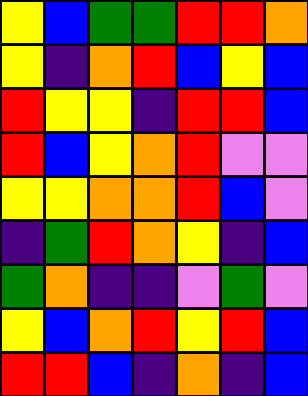[["yellow", "blue", "green", "green", "red", "red", "orange"], ["yellow", "indigo", "orange", "red", "blue", "yellow", "blue"], ["red", "yellow", "yellow", "indigo", "red", "red", "blue"], ["red", "blue", "yellow", "orange", "red", "violet", "violet"], ["yellow", "yellow", "orange", "orange", "red", "blue", "violet"], ["indigo", "green", "red", "orange", "yellow", "indigo", "blue"], ["green", "orange", "indigo", "indigo", "violet", "green", "violet"], ["yellow", "blue", "orange", "red", "yellow", "red", "blue"], ["red", "red", "blue", "indigo", "orange", "indigo", "blue"]]